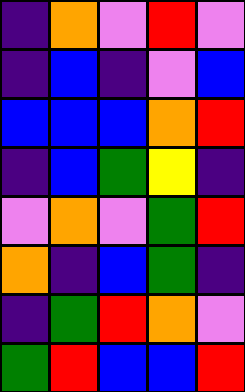[["indigo", "orange", "violet", "red", "violet"], ["indigo", "blue", "indigo", "violet", "blue"], ["blue", "blue", "blue", "orange", "red"], ["indigo", "blue", "green", "yellow", "indigo"], ["violet", "orange", "violet", "green", "red"], ["orange", "indigo", "blue", "green", "indigo"], ["indigo", "green", "red", "orange", "violet"], ["green", "red", "blue", "blue", "red"]]